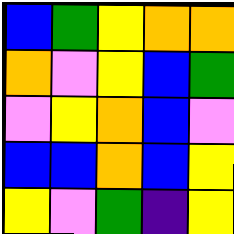[["blue", "green", "yellow", "orange", "orange"], ["orange", "violet", "yellow", "blue", "green"], ["violet", "yellow", "orange", "blue", "violet"], ["blue", "blue", "orange", "blue", "yellow"], ["yellow", "violet", "green", "indigo", "yellow"]]